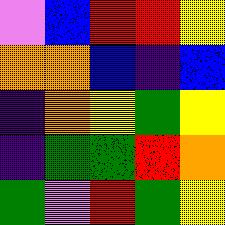[["violet", "blue", "red", "red", "yellow"], ["orange", "orange", "blue", "indigo", "blue"], ["indigo", "orange", "yellow", "green", "yellow"], ["indigo", "green", "green", "red", "orange"], ["green", "violet", "red", "green", "yellow"]]